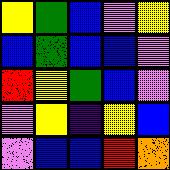[["yellow", "green", "blue", "violet", "yellow"], ["blue", "green", "blue", "blue", "violet"], ["red", "yellow", "green", "blue", "violet"], ["violet", "yellow", "indigo", "yellow", "blue"], ["violet", "blue", "blue", "red", "orange"]]